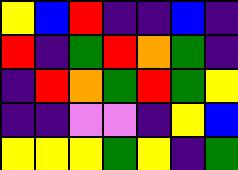[["yellow", "blue", "red", "indigo", "indigo", "blue", "indigo"], ["red", "indigo", "green", "red", "orange", "green", "indigo"], ["indigo", "red", "orange", "green", "red", "green", "yellow"], ["indigo", "indigo", "violet", "violet", "indigo", "yellow", "blue"], ["yellow", "yellow", "yellow", "green", "yellow", "indigo", "green"]]